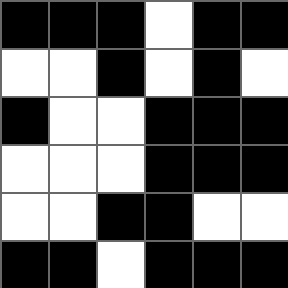[["black", "black", "black", "white", "black", "black"], ["white", "white", "black", "white", "black", "white"], ["black", "white", "white", "black", "black", "black"], ["white", "white", "white", "black", "black", "black"], ["white", "white", "black", "black", "white", "white"], ["black", "black", "white", "black", "black", "black"]]